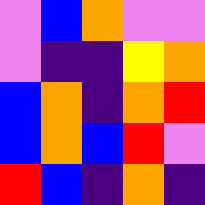[["violet", "blue", "orange", "violet", "violet"], ["violet", "indigo", "indigo", "yellow", "orange"], ["blue", "orange", "indigo", "orange", "red"], ["blue", "orange", "blue", "red", "violet"], ["red", "blue", "indigo", "orange", "indigo"]]